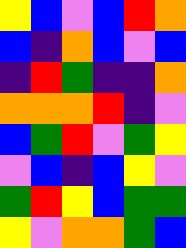[["yellow", "blue", "violet", "blue", "red", "orange"], ["blue", "indigo", "orange", "blue", "violet", "blue"], ["indigo", "red", "green", "indigo", "indigo", "orange"], ["orange", "orange", "orange", "red", "indigo", "violet"], ["blue", "green", "red", "violet", "green", "yellow"], ["violet", "blue", "indigo", "blue", "yellow", "violet"], ["green", "red", "yellow", "blue", "green", "green"], ["yellow", "violet", "orange", "orange", "green", "blue"]]